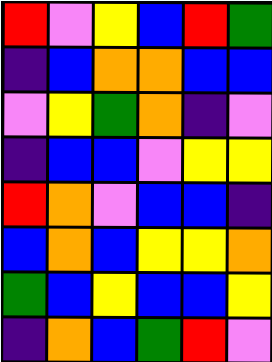[["red", "violet", "yellow", "blue", "red", "green"], ["indigo", "blue", "orange", "orange", "blue", "blue"], ["violet", "yellow", "green", "orange", "indigo", "violet"], ["indigo", "blue", "blue", "violet", "yellow", "yellow"], ["red", "orange", "violet", "blue", "blue", "indigo"], ["blue", "orange", "blue", "yellow", "yellow", "orange"], ["green", "blue", "yellow", "blue", "blue", "yellow"], ["indigo", "orange", "blue", "green", "red", "violet"]]